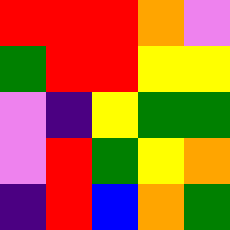[["red", "red", "red", "orange", "violet"], ["green", "red", "red", "yellow", "yellow"], ["violet", "indigo", "yellow", "green", "green"], ["violet", "red", "green", "yellow", "orange"], ["indigo", "red", "blue", "orange", "green"]]